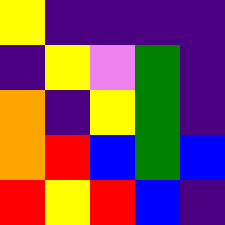[["yellow", "indigo", "indigo", "indigo", "indigo"], ["indigo", "yellow", "violet", "green", "indigo"], ["orange", "indigo", "yellow", "green", "indigo"], ["orange", "red", "blue", "green", "blue"], ["red", "yellow", "red", "blue", "indigo"]]